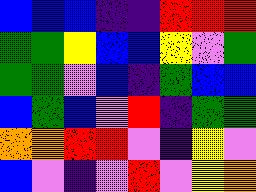[["blue", "blue", "blue", "indigo", "indigo", "red", "red", "red"], ["green", "green", "yellow", "blue", "blue", "yellow", "violet", "green"], ["green", "green", "violet", "blue", "indigo", "green", "blue", "blue"], ["blue", "green", "blue", "violet", "red", "indigo", "green", "green"], ["orange", "orange", "red", "red", "violet", "indigo", "yellow", "violet"], ["blue", "violet", "indigo", "violet", "red", "violet", "yellow", "orange"]]